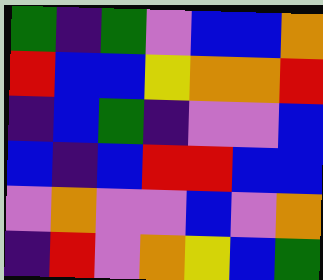[["green", "indigo", "green", "violet", "blue", "blue", "orange"], ["red", "blue", "blue", "yellow", "orange", "orange", "red"], ["indigo", "blue", "green", "indigo", "violet", "violet", "blue"], ["blue", "indigo", "blue", "red", "red", "blue", "blue"], ["violet", "orange", "violet", "violet", "blue", "violet", "orange"], ["indigo", "red", "violet", "orange", "yellow", "blue", "green"]]